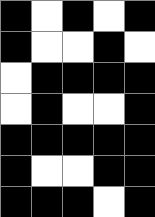[["black", "white", "black", "white", "black"], ["black", "white", "white", "black", "white"], ["white", "black", "black", "black", "black"], ["white", "black", "white", "white", "black"], ["black", "black", "black", "black", "black"], ["black", "white", "white", "black", "black"], ["black", "black", "black", "white", "black"]]